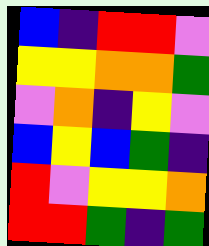[["blue", "indigo", "red", "red", "violet"], ["yellow", "yellow", "orange", "orange", "green"], ["violet", "orange", "indigo", "yellow", "violet"], ["blue", "yellow", "blue", "green", "indigo"], ["red", "violet", "yellow", "yellow", "orange"], ["red", "red", "green", "indigo", "green"]]